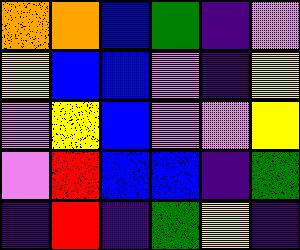[["orange", "orange", "blue", "green", "indigo", "violet"], ["yellow", "blue", "blue", "violet", "indigo", "yellow"], ["violet", "yellow", "blue", "violet", "violet", "yellow"], ["violet", "red", "blue", "blue", "indigo", "green"], ["indigo", "red", "indigo", "green", "yellow", "indigo"]]